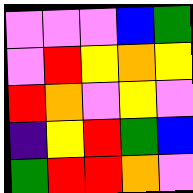[["violet", "violet", "violet", "blue", "green"], ["violet", "red", "yellow", "orange", "yellow"], ["red", "orange", "violet", "yellow", "violet"], ["indigo", "yellow", "red", "green", "blue"], ["green", "red", "red", "orange", "violet"]]